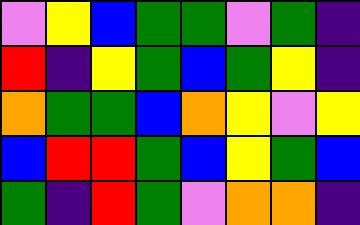[["violet", "yellow", "blue", "green", "green", "violet", "green", "indigo"], ["red", "indigo", "yellow", "green", "blue", "green", "yellow", "indigo"], ["orange", "green", "green", "blue", "orange", "yellow", "violet", "yellow"], ["blue", "red", "red", "green", "blue", "yellow", "green", "blue"], ["green", "indigo", "red", "green", "violet", "orange", "orange", "indigo"]]